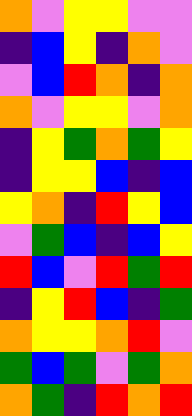[["orange", "violet", "yellow", "yellow", "violet", "violet"], ["indigo", "blue", "yellow", "indigo", "orange", "violet"], ["violet", "blue", "red", "orange", "indigo", "orange"], ["orange", "violet", "yellow", "yellow", "violet", "orange"], ["indigo", "yellow", "green", "orange", "green", "yellow"], ["indigo", "yellow", "yellow", "blue", "indigo", "blue"], ["yellow", "orange", "indigo", "red", "yellow", "blue"], ["violet", "green", "blue", "indigo", "blue", "yellow"], ["red", "blue", "violet", "red", "green", "red"], ["indigo", "yellow", "red", "blue", "indigo", "green"], ["orange", "yellow", "yellow", "orange", "red", "violet"], ["green", "blue", "green", "violet", "green", "orange"], ["orange", "green", "indigo", "red", "orange", "red"]]